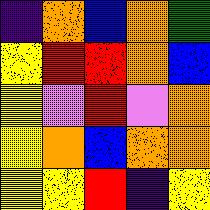[["indigo", "orange", "blue", "orange", "green"], ["yellow", "red", "red", "orange", "blue"], ["yellow", "violet", "red", "violet", "orange"], ["yellow", "orange", "blue", "orange", "orange"], ["yellow", "yellow", "red", "indigo", "yellow"]]